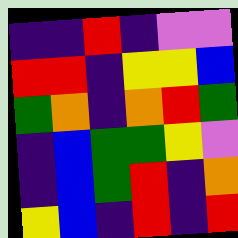[["indigo", "indigo", "red", "indigo", "violet", "violet"], ["red", "red", "indigo", "yellow", "yellow", "blue"], ["green", "orange", "indigo", "orange", "red", "green"], ["indigo", "blue", "green", "green", "yellow", "violet"], ["indigo", "blue", "green", "red", "indigo", "orange"], ["yellow", "blue", "indigo", "red", "indigo", "red"]]